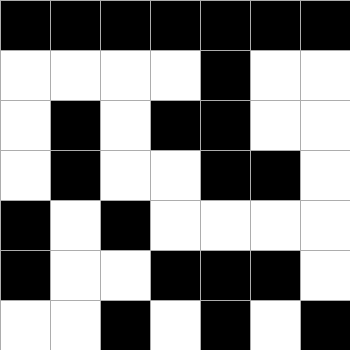[["black", "black", "black", "black", "black", "black", "black"], ["white", "white", "white", "white", "black", "white", "white"], ["white", "black", "white", "black", "black", "white", "white"], ["white", "black", "white", "white", "black", "black", "white"], ["black", "white", "black", "white", "white", "white", "white"], ["black", "white", "white", "black", "black", "black", "white"], ["white", "white", "black", "white", "black", "white", "black"]]